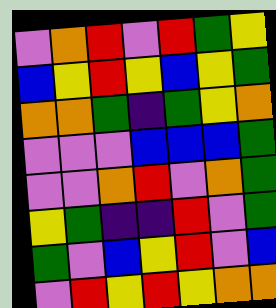[["violet", "orange", "red", "violet", "red", "green", "yellow"], ["blue", "yellow", "red", "yellow", "blue", "yellow", "green"], ["orange", "orange", "green", "indigo", "green", "yellow", "orange"], ["violet", "violet", "violet", "blue", "blue", "blue", "green"], ["violet", "violet", "orange", "red", "violet", "orange", "green"], ["yellow", "green", "indigo", "indigo", "red", "violet", "green"], ["green", "violet", "blue", "yellow", "red", "violet", "blue"], ["violet", "red", "yellow", "red", "yellow", "orange", "orange"]]